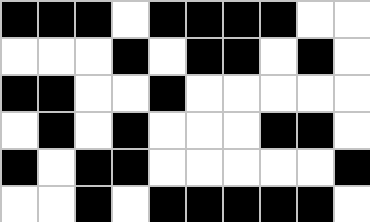[["black", "black", "black", "white", "black", "black", "black", "black", "white", "white"], ["white", "white", "white", "black", "white", "black", "black", "white", "black", "white"], ["black", "black", "white", "white", "black", "white", "white", "white", "white", "white"], ["white", "black", "white", "black", "white", "white", "white", "black", "black", "white"], ["black", "white", "black", "black", "white", "white", "white", "white", "white", "black"], ["white", "white", "black", "white", "black", "black", "black", "black", "black", "white"]]